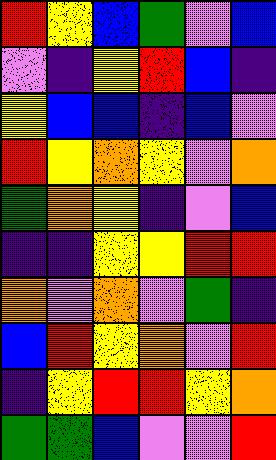[["red", "yellow", "blue", "green", "violet", "blue"], ["violet", "indigo", "yellow", "red", "blue", "indigo"], ["yellow", "blue", "blue", "indigo", "blue", "violet"], ["red", "yellow", "orange", "yellow", "violet", "orange"], ["green", "orange", "yellow", "indigo", "violet", "blue"], ["indigo", "indigo", "yellow", "yellow", "red", "red"], ["orange", "violet", "orange", "violet", "green", "indigo"], ["blue", "red", "yellow", "orange", "violet", "red"], ["indigo", "yellow", "red", "red", "yellow", "orange"], ["green", "green", "blue", "violet", "violet", "red"]]